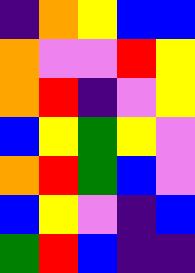[["indigo", "orange", "yellow", "blue", "blue"], ["orange", "violet", "violet", "red", "yellow"], ["orange", "red", "indigo", "violet", "yellow"], ["blue", "yellow", "green", "yellow", "violet"], ["orange", "red", "green", "blue", "violet"], ["blue", "yellow", "violet", "indigo", "blue"], ["green", "red", "blue", "indigo", "indigo"]]